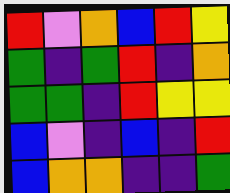[["red", "violet", "orange", "blue", "red", "yellow"], ["green", "indigo", "green", "red", "indigo", "orange"], ["green", "green", "indigo", "red", "yellow", "yellow"], ["blue", "violet", "indigo", "blue", "indigo", "red"], ["blue", "orange", "orange", "indigo", "indigo", "green"]]